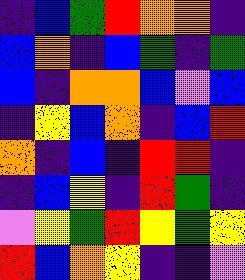[["indigo", "blue", "green", "red", "orange", "orange", "indigo"], ["blue", "orange", "indigo", "blue", "green", "indigo", "green"], ["blue", "indigo", "orange", "orange", "blue", "violet", "blue"], ["indigo", "yellow", "blue", "orange", "indigo", "blue", "red"], ["orange", "indigo", "blue", "indigo", "red", "red", "indigo"], ["indigo", "blue", "yellow", "indigo", "red", "green", "indigo"], ["violet", "yellow", "green", "red", "yellow", "green", "yellow"], ["red", "blue", "orange", "yellow", "indigo", "indigo", "violet"]]